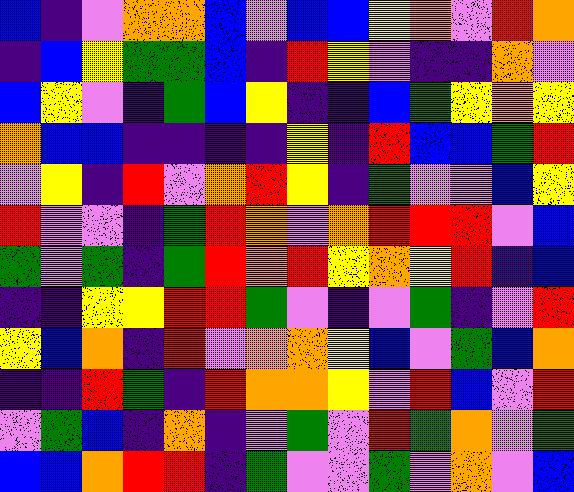[["blue", "indigo", "violet", "orange", "orange", "blue", "violet", "blue", "blue", "yellow", "orange", "violet", "red", "orange"], ["indigo", "blue", "yellow", "green", "green", "blue", "indigo", "red", "yellow", "violet", "indigo", "indigo", "orange", "violet"], ["blue", "yellow", "violet", "indigo", "green", "blue", "yellow", "indigo", "indigo", "blue", "green", "yellow", "orange", "yellow"], ["orange", "blue", "blue", "indigo", "indigo", "indigo", "indigo", "yellow", "indigo", "red", "blue", "blue", "green", "red"], ["violet", "yellow", "indigo", "red", "violet", "orange", "red", "yellow", "indigo", "green", "violet", "violet", "blue", "yellow"], ["red", "violet", "violet", "indigo", "green", "red", "orange", "violet", "orange", "red", "red", "red", "violet", "blue"], ["green", "violet", "green", "indigo", "green", "red", "orange", "red", "yellow", "orange", "yellow", "red", "indigo", "blue"], ["indigo", "indigo", "yellow", "yellow", "red", "red", "green", "violet", "indigo", "violet", "green", "indigo", "violet", "red"], ["yellow", "blue", "orange", "indigo", "red", "violet", "orange", "orange", "yellow", "blue", "violet", "green", "blue", "orange"], ["indigo", "indigo", "red", "green", "indigo", "red", "orange", "orange", "yellow", "violet", "red", "blue", "violet", "red"], ["violet", "green", "blue", "indigo", "orange", "indigo", "violet", "green", "violet", "red", "green", "orange", "violet", "green"], ["blue", "blue", "orange", "red", "red", "indigo", "green", "violet", "violet", "green", "violet", "orange", "violet", "blue"]]